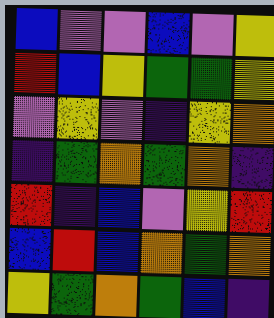[["blue", "violet", "violet", "blue", "violet", "yellow"], ["red", "blue", "yellow", "green", "green", "yellow"], ["violet", "yellow", "violet", "indigo", "yellow", "orange"], ["indigo", "green", "orange", "green", "orange", "indigo"], ["red", "indigo", "blue", "violet", "yellow", "red"], ["blue", "red", "blue", "orange", "green", "orange"], ["yellow", "green", "orange", "green", "blue", "indigo"]]